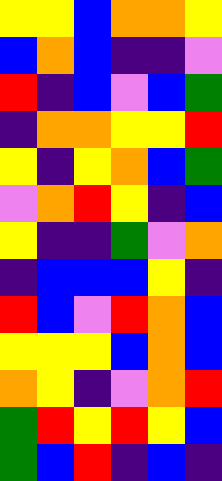[["yellow", "yellow", "blue", "orange", "orange", "yellow"], ["blue", "orange", "blue", "indigo", "indigo", "violet"], ["red", "indigo", "blue", "violet", "blue", "green"], ["indigo", "orange", "orange", "yellow", "yellow", "red"], ["yellow", "indigo", "yellow", "orange", "blue", "green"], ["violet", "orange", "red", "yellow", "indigo", "blue"], ["yellow", "indigo", "indigo", "green", "violet", "orange"], ["indigo", "blue", "blue", "blue", "yellow", "indigo"], ["red", "blue", "violet", "red", "orange", "blue"], ["yellow", "yellow", "yellow", "blue", "orange", "blue"], ["orange", "yellow", "indigo", "violet", "orange", "red"], ["green", "red", "yellow", "red", "yellow", "blue"], ["green", "blue", "red", "indigo", "blue", "indigo"]]